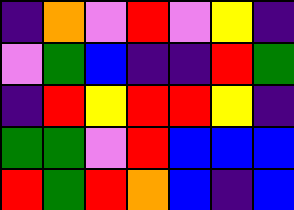[["indigo", "orange", "violet", "red", "violet", "yellow", "indigo"], ["violet", "green", "blue", "indigo", "indigo", "red", "green"], ["indigo", "red", "yellow", "red", "red", "yellow", "indigo"], ["green", "green", "violet", "red", "blue", "blue", "blue"], ["red", "green", "red", "orange", "blue", "indigo", "blue"]]